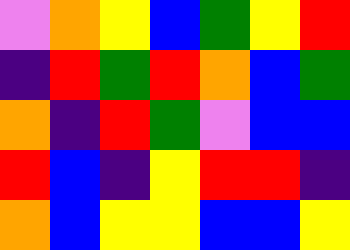[["violet", "orange", "yellow", "blue", "green", "yellow", "red"], ["indigo", "red", "green", "red", "orange", "blue", "green"], ["orange", "indigo", "red", "green", "violet", "blue", "blue"], ["red", "blue", "indigo", "yellow", "red", "red", "indigo"], ["orange", "blue", "yellow", "yellow", "blue", "blue", "yellow"]]